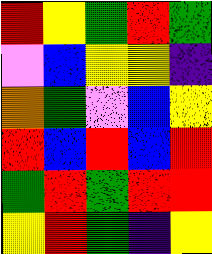[["red", "yellow", "green", "red", "green"], ["violet", "blue", "yellow", "yellow", "indigo"], ["orange", "green", "violet", "blue", "yellow"], ["red", "blue", "red", "blue", "red"], ["green", "red", "green", "red", "red"], ["yellow", "red", "green", "indigo", "yellow"]]